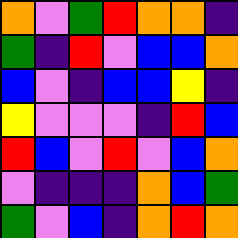[["orange", "violet", "green", "red", "orange", "orange", "indigo"], ["green", "indigo", "red", "violet", "blue", "blue", "orange"], ["blue", "violet", "indigo", "blue", "blue", "yellow", "indigo"], ["yellow", "violet", "violet", "violet", "indigo", "red", "blue"], ["red", "blue", "violet", "red", "violet", "blue", "orange"], ["violet", "indigo", "indigo", "indigo", "orange", "blue", "green"], ["green", "violet", "blue", "indigo", "orange", "red", "orange"]]